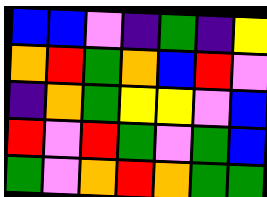[["blue", "blue", "violet", "indigo", "green", "indigo", "yellow"], ["orange", "red", "green", "orange", "blue", "red", "violet"], ["indigo", "orange", "green", "yellow", "yellow", "violet", "blue"], ["red", "violet", "red", "green", "violet", "green", "blue"], ["green", "violet", "orange", "red", "orange", "green", "green"]]